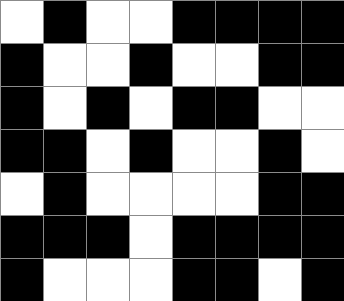[["white", "black", "white", "white", "black", "black", "black", "black"], ["black", "white", "white", "black", "white", "white", "black", "black"], ["black", "white", "black", "white", "black", "black", "white", "white"], ["black", "black", "white", "black", "white", "white", "black", "white"], ["white", "black", "white", "white", "white", "white", "black", "black"], ["black", "black", "black", "white", "black", "black", "black", "black"], ["black", "white", "white", "white", "black", "black", "white", "black"]]